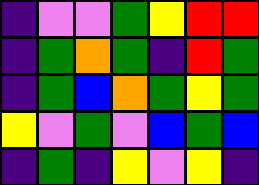[["indigo", "violet", "violet", "green", "yellow", "red", "red"], ["indigo", "green", "orange", "green", "indigo", "red", "green"], ["indigo", "green", "blue", "orange", "green", "yellow", "green"], ["yellow", "violet", "green", "violet", "blue", "green", "blue"], ["indigo", "green", "indigo", "yellow", "violet", "yellow", "indigo"]]